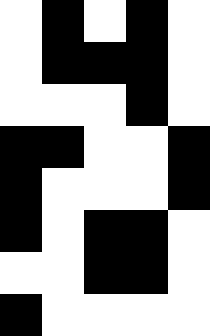[["white", "black", "white", "black", "white"], ["white", "black", "black", "black", "white"], ["white", "white", "white", "black", "white"], ["black", "black", "white", "white", "black"], ["black", "white", "white", "white", "black"], ["black", "white", "black", "black", "white"], ["white", "white", "black", "black", "white"], ["black", "white", "white", "white", "white"]]